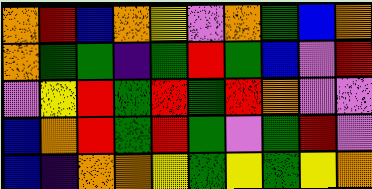[["orange", "red", "blue", "orange", "yellow", "violet", "orange", "green", "blue", "orange"], ["orange", "green", "green", "indigo", "green", "red", "green", "blue", "violet", "red"], ["violet", "yellow", "red", "green", "red", "green", "red", "orange", "violet", "violet"], ["blue", "orange", "red", "green", "red", "green", "violet", "green", "red", "violet"], ["blue", "indigo", "orange", "orange", "yellow", "green", "yellow", "green", "yellow", "orange"]]